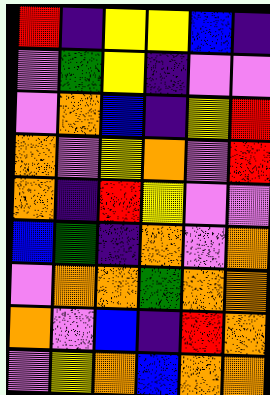[["red", "indigo", "yellow", "yellow", "blue", "indigo"], ["violet", "green", "yellow", "indigo", "violet", "violet"], ["violet", "orange", "blue", "indigo", "yellow", "red"], ["orange", "violet", "yellow", "orange", "violet", "red"], ["orange", "indigo", "red", "yellow", "violet", "violet"], ["blue", "green", "indigo", "orange", "violet", "orange"], ["violet", "orange", "orange", "green", "orange", "orange"], ["orange", "violet", "blue", "indigo", "red", "orange"], ["violet", "yellow", "orange", "blue", "orange", "orange"]]